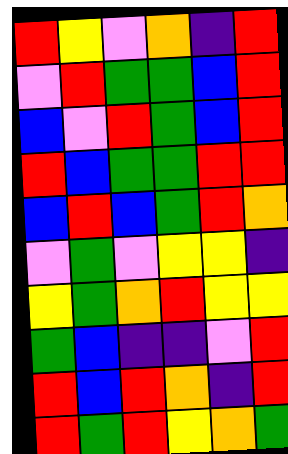[["red", "yellow", "violet", "orange", "indigo", "red"], ["violet", "red", "green", "green", "blue", "red"], ["blue", "violet", "red", "green", "blue", "red"], ["red", "blue", "green", "green", "red", "red"], ["blue", "red", "blue", "green", "red", "orange"], ["violet", "green", "violet", "yellow", "yellow", "indigo"], ["yellow", "green", "orange", "red", "yellow", "yellow"], ["green", "blue", "indigo", "indigo", "violet", "red"], ["red", "blue", "red", "orange", "indigo", "red"], ["red", "green", "red", "yellow", "orange", "green"]]